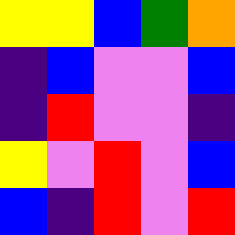[["yellow", "yellow", "blue", "green", "orange"], ["indigo", "blue", "violet", "violet", "blue"], ["indigo", "red", "violet", "violet", "indigo"], ["yellow", "violet", "red", "violet", "blue"], ["blue", "indigo", "red", "violet", "red"]]